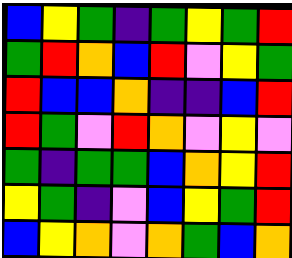[["blue", "yellow", "green", "indigo", "green", "yellow", "green", "red"], ["green", "red", "orange", "blue", "red", "violet", "yellow", "green"], ["red", "blue", "blue", "orange", "indigo", "indigo", "blue", "red"], ["red", "green", "violet", "red", "orange", "violet", "yellow", "violet"], ["green", "indigo", "green", "green", "blue", "orange", "yellow", "red"], ["yellow", "green", "indigo", "violet", "blue", "yellow", "green", "red"], ["blue", "yellow", "orange", "violet", "orange", "green", "blue", "orange"]]